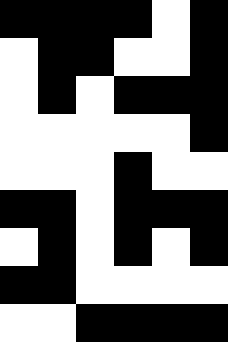[["black", "black", "black", "black", "white", "black"], ["white", "black", "black", "white", "white", "black"], ["white", "black", "white", "black", "black", "black"], ["white", "white", "white", "white", "white", "black"], ["white", "white", "white", "black", "white", "white"], ["black", "black", "white", "black", "black", "black"], ["white", "black", "white", "black", "white", "black"], ["black", "black", "white", "white", "white", "white"], ["white", "white", "black", "black", "black", "black"]]